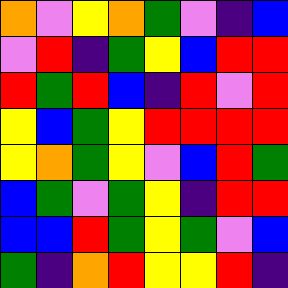[["orange", "violet", "yellow", "orange", "green", "violet", "indigo", "blue"], ["violet", "red", "indigo", "green", "yellow", "blue", "red", "red"], ["red", "green", "red", "blue", "indigo", "red", "violet", "red"], ["yellow", "blue", "green", "yellow", "red", "red", "red", "red"], ["yellow", "orange", "green", "yellow", "violet", "blue", "red", "green"], ["blue", "green", "violet", "green", "yellow", "indigo", "red", "red"], ["blue", "blue", "red", "green", "yellow", "green", "violet", "blue"], ["green", "indigo", "orange", "red", "yellow", "yellow", "red", "indigo"]]